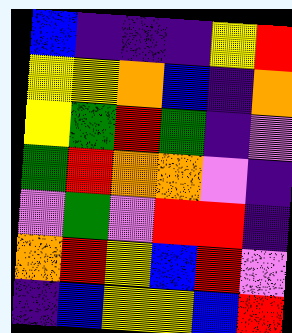[["blue", "indigo", "indigo", "indigo", "yellow", "red"], ["yellow", "yellow", "orange", "blue", "indigo", "orange"], ["yellow", "green", "red", "green", "indigo", "violet"], ["green", "red", "orange", "orange", "violet", "indigo"], ["violet", "green", "violet", "red", "red", "indigo"], ["orange", "red", "yellow", "blue", "red", "violet"], ["indigo", "blue", "yellow", "yellow", "blue", "red"]]